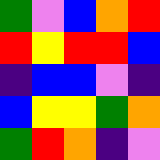[["green", "violet", "blue", "orange", "red"], ["red", "yellow", "red", "red", "blue"], ["indigo", "blue", "blue", "violet", "indigo"], ["blue", "yellow", "yellow", "green", "orange"], ["green", "red", "orange", "indigo", "violet"]]